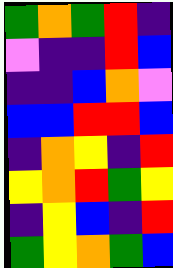[["green", "orange", "green", "red", "indigo"], ["violet", "indigo", "indigo", "red", "blue"], ["indigo", "indigo", "blue", "orange", "violet"], ["blue", "blue", "red", "red", "blue"], ["indigo", "orange", "yellow", "indigo", "red"], ["yellow", "orange", "red", "green", "yellow"], ["indigo", "yellow", "blue", "indigo", "red"], ["green", "yellow", "orange", "green", "blue"]]